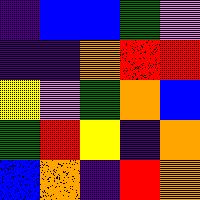[["indigo", "blue", "blue", "green", "violet"], ["indigo", "indigo", "orange", "red", "red"], ["yellow", "violet", "green", "orange", "blue"], ["green", "red", "yellow", "indigo", "orange"], ["blue", "orange", "indigo", "red", "orange"]]